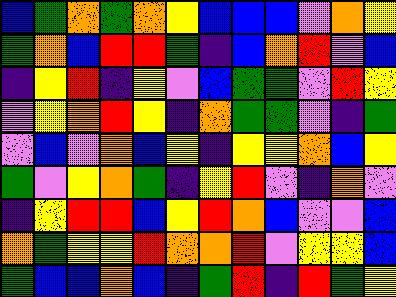[["blue", "green", "orange", "green", "orange", "yellow", "blue", "blue", "blue", "violet", "orange", "yellow"], ["green", "orange", "blue", "red", "red", "green", "indigo", "blue", "orange", "red", "violet", "blue"], ["indigo", "yellow", "red", "indigo", "yellow", "violet", "blue", "green", "green", "violet", "red", "yellow"], ["violet", "yellow", "orange", "red", "yellow", "indigo", "orange", "green", "green", "violet", "indigo", "green"], ["violet", "blue", "violet", "orange", "blue", "yellow", "indigo", "yellow", "yellow", "orange", "blue", "yellow"], ["green", "violet", "yellow", "orange", "green", "indigo", "yellow", "red", "violet", "indigo", "orange", "violet"], ["indigo", "yellow", "red", "red", "blue", "yellow", "red", "orange", "blue", "violet", "violet", "blue"], ["orange", "green", "yellow", "yellow", "red", "orange", "orange", "red", "violet", "yellow", "yellow", "blue"], ["green", "blue", "blue", "orange", "blue", "indigo", "green", "red", "indigo", "red", "green", "yellow"]]